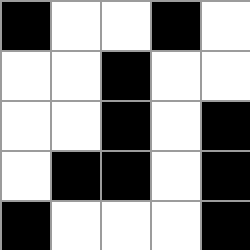[["black", "white", "white", "black", "white"], ["white", "white", "black", "white", "white"], ["white", "white", "black", "white", "black"], ["white", "black", "black", "white", "black"], ["black", "white", "white", "white", "black"]]